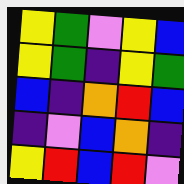[["yellow", "green", "violet", "yellow", "blue"], ["yellow", "green", "indigo", "yellow", "green"], ["blue", "indigo", "orange", "red", "blue"], ["indigo", "violet", "blue", "orange", "indigo"], ["yellow", "red", "blue", "red", "violet"]]